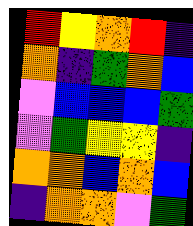[["red", "yellow", "orange", "red", "indigo"], ["orange", "indigo", "green", "orange", "blue"], ["violet", "blue", "blue", "blue", "green"], ["violet", "green", "yellow", "yellow", "indigo"], ["orange", "orange", "blue", "orange", "blue"], ["indigo", "orange", "orange", "violet", "green"]]